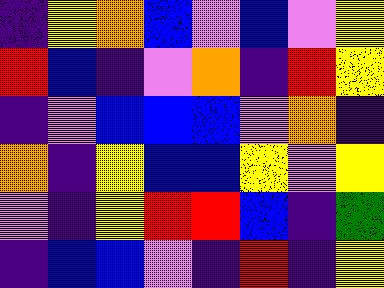[["indigo", "yellow", "orange", "blue", "violet", "blue", "violet", "yellow"], ["red", "blue", "indigo", "violet", "orange", "indigo", "red", "yellow"], ["indigo", "violet", "blue", "blue", "blue", "violet", "orange", "indigo"], ["orange", "indigo", "yellow", "blue", "blue", "yellow", "violet", "yellow"], ["violet", "indigo", "yellow", "red", "red", "blue", "indigo", "green"], ["indigo", "blue", "blue", "violet", "indigo", "red", "indigo", "yellow"]]